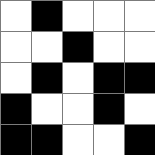[["white", "black", "white", "white", "white"], ["white", "white", "black", "white", "white"], ["white", "black", "white", "black", "black"], ["black", "white", "white", "black", "white"], ["black", "black", "white", "white", "black"]]